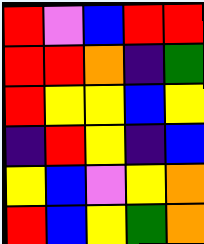[["red", "violet", "blue", "red", "red"], ["red", "red", "orange", "indigo", "green"], ["red", "yellow", "yellow", "blue", "yellow"], ["indigo", "red", "yellow", "indigo", "blue"], ["yellow", "blue", "violet", "yellow", "orange"], ["red", "blue", "yellow", "green", "orange"]]